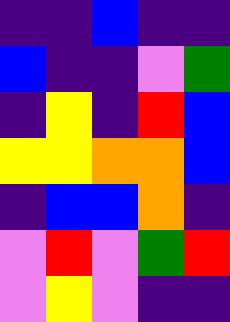[["indigo", "indigo", "blue", "indigo", "indigo"], ["blue", "indigo", "indigo", "violet", "green"], ["indigo", "yellow", "indigo", "red", "blue"], ["yellow", "yellow", "orange", "orange", "blue"], ["indigo", "blue", "blue", "orange", "indigo"], ["violet", "red", "violet", "green", "red"], ["violet", "yellow", "violet", "indigo", "indigo"]]